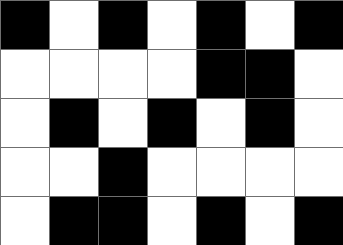[["black", "white", "black", "white", "black", "white", "black"], ["white", "white", "white", "white", "black", "black", "white"], ["white", "black", "white", "black", "white", "black", "white"], ["white", "white", "black", "white", "white", "white", "white"], ["white", "black", "black", "white", "black", "white", "black"]]